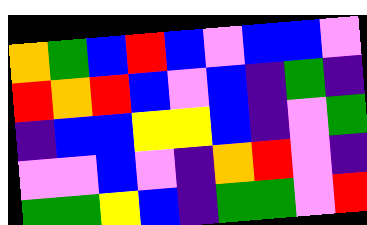[["orange", "green", "blue", "red", "blue", "violet", "blue", "blue", "violet"], ["red", "orange", "red", "blue", "violet", "blue", "indigo", "green", "indigo"], ["indigo", "blue", "blue", "yellow", "yellow", "blue", "indigo", "violet", "green"], ["violet", "violet", "blue", "violet", "indigo", "orange", "red", "violet", "indigo"], ["green", "green", "yellow", "blue", "indigo", "green", "green", "violet", "red"]]